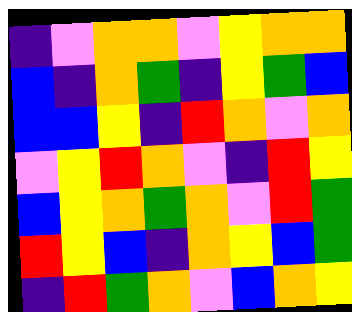[["indigo", "violet", "orange", "orange", "violet", "yellow", "orange", "orange"], ["blue", "indigo", "orange", "green", "indigo", "yellow", "green", "blue"], ["blue", "blue", "yellow", "indigo", "red", "orange", "violet", "orange"], ["violet", "yellow", "red", "orange", "violet", "indigo", "red", "yellow"], ["blue", "yellow", "orange", "green", "orange", "violet", "red", "green"], ["red", "yellow", "blue", "indigo", "orange", "yellow", "blue", "green"], ["indigo", "red", "green", "orange", "violet", "blue", "orange", "yellow"]]